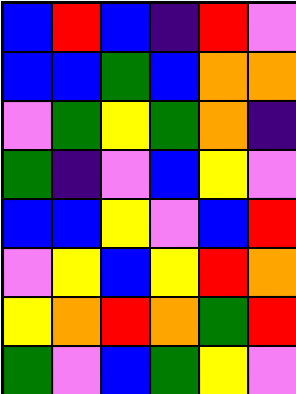[["blue", "red", "blue", "indigo", "red", "violet"], ["blue", "blue", "green", "blue", "orange", "orange"], ["violet", "green", "yellow", "green", "orange", "indigo"], ["green", "indigo", "violet", "blue", "yellow", "violet"], ["blue", "blue", "yellow", "violet", "blue", "red"], ["violet", "yellow", "blue", "yellow", "red", "orange"], ["yellow", "orange", "red", "orange", "green", "red"], ["green", "violet", "blue", "green", "yellow", "violet"]]